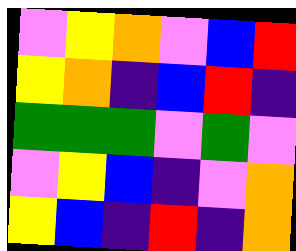[["violet", "yellow", "orange", "violet", "blue", "red"], ["yellow", "orange", "indigo", "blue", "red", "indigo"], ["green", "green", "green", "violet", "green", "violet"], ["violet", "yellow", "blue", "indigo", "violet", "orange"], ["yellow", "blue", "indigo", "red", "indigo", "orange"]]